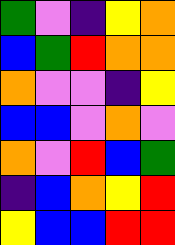[["green", "violet", "indigo", "yellow", "orange"], ["blue", "green", "red", "orange", "orange"], ["orange", "violet", "violet", "indigo", "yellow"], ["blue", "blue", "violet", "orange", "violet"], ["orange", "violet", "red", "blue", "green"], ["indigo", "blue", "orange", "yellow", "red"], ["yellow", "blue", "blue", "red", "red"]]